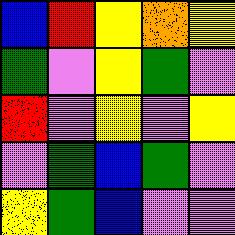[["blue", "red", "yellow", "orange", "yellow"], ["green", "violet", "yellow", "green", "violet"], ["red", "violet", "yellow", "violet", "yellow"], ["violet", "green", "blue", "green", "violet"], ["yellow", "green", "blue", "violet", "violet"]]